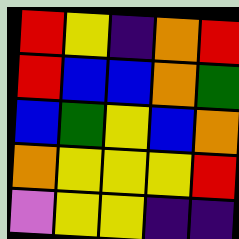[["red", "yellow", "indigo", "orange", "red"], ["red", "blue", "blue", "orange", "green"], ["blue", "green", "yellow", "blue", "orange"], ["orange", "yellow", "yellow", "yellow", "red"], ["violet", "yellow", "yellow", "indigo", "indigo"]]